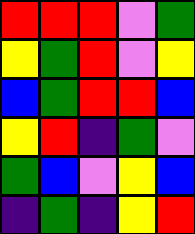[["red", "red", "red", "violet", "green"], ["yellow", "green", "red", "violet", "yellow"], ["blue", "green", "red", "red", "blue"], ["yellow", "red", "indigo", "green", "violet"], ["green", "blue", "violet", "yellow", "blue"], ["indigo", "green", "indigo", "yellow", "red"]]